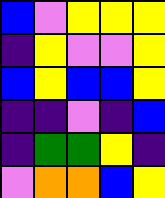[["blue", "violet", "yellow", "yellow", "yellow"], ["indigo", "yellow", "violet", "violet", "yellow"], ["blue", "yellow", "blue", "blue", "yellow"], ["indigo", "indigo", "violet", "indigo", "blue"], ["indigo", "green", "green", "yellow", "indigo"], ["violet", "orange", "orange", "blue", "yellow"]]